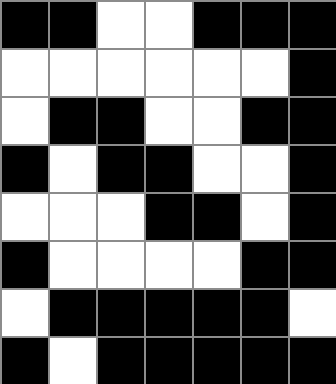[["black", "black", "white", "white", "black", "black", "black"], ["white", "white", "white", "white", "white", "white", "black"], ["white", "black", "black", "white", "white", "black", "black"], ["black", "white", "black", "black", "white", "white", "black"], ["white", "white", "white", "black", "black", "white", "black"], ["black", "white", "white", "white", "white", "black", "black"], ["white", "black", "black", "black", "black", "black", "white"], ["black", "white", "black", "black", "black", "black", "black"]]